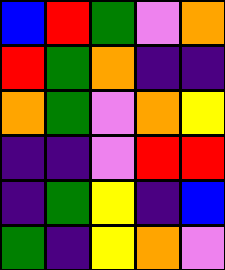[["blue", "red", "green", "violet", "orange"], ["red", "green", "orange", "indigo", "indigo"], ["orange", "green", "violet", "orange", "yellow"], ["indigo", "indigo", "violet", "red", "red"], ["indigo", "green", "yellow", "indigo", "blue"], ["green", "indigo", "yellow", "orange", "violet"]]